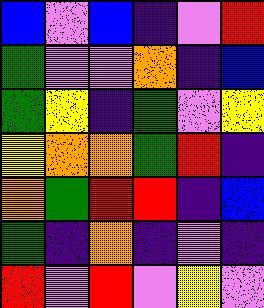[["blue", "violet", "blue", "indigo", "violet", "red"], ["green", "violet", "violet", "orange", "indigo", "blue"], ["green", "yellow", "indigo", "green", "violet", "yellow"], ["yellow", "orange", "orange", "green", "red", "indigo"], ["orange", "green", "red", "red", "indigo", "blue"], ["green", "indigo", "orange", "indigo", "violet", "indigo"], ["red", "violet", "red", "violet", "yellow", "violet"]]